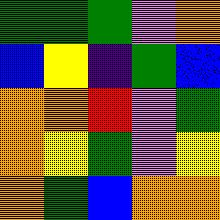[["green", "green", "green", "violet", "orange"], ["blue", "yellow", "indigo", "green", "blue"], ["orange", "orange", "red", "violet", "green"], ["orange", "yellow", "green", "violet", "yellow"], ["orange", "green", "blue", "orange", "orange"]]